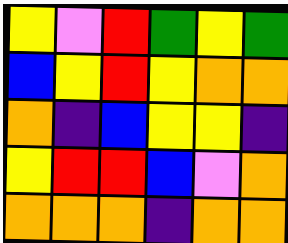[["yellow", "violet", "red", "green", "yellow", "green"], ["blue", "yellow", "red", "yellow", "orange", "orange"], ["orange", "indigo", "blue", "yellow", "yellow", "indigo"], ["yellow", "red", "red", "blue", "violet", "orange"], ["orange", "orange", "orange", "indigo", "orange", "orange"]]